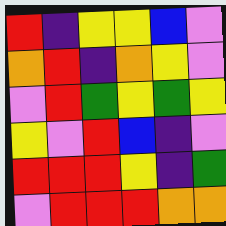[["red", "indigo", "yellow", "yellow", "blue", "violet"], ["orange", "red", "indigo", "orange", "yellow", "violet"], ["violet", "red", "green", "yellow", "green", "yellow"], ["yellow", "violet", "red", "blue", "indigo", "violet"], ["red", "red", "red", "yellow", "indigo", "green"], ["violet", "red", "red", "red", "orange", "orange"]]